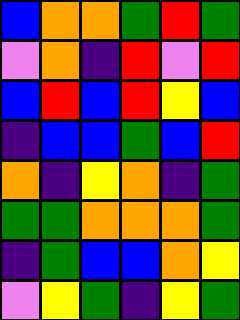[["blue", "orange", "orange", "green", "red", "green"], ["violet", "orange", "indigo", "red", "violet", "red"], ["blue", "red", "blue", "red", "yellow", "blue"], ["indigo", "blue", "blue", "green", "blue", "red"], ["orange", "indigo", "yellow", "orange", "indigo", "green"], ["green", "green", "orange", "orange", "orange", "green"], ["indigo", "green", "blue", "blue", "orange", "yellow"], ["violet", "yellow", "green", "indigo", "yellow", "green"]]